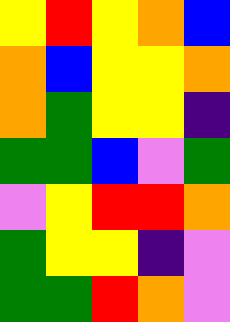[["yellow", "red", "yellow", "orange", "blue"], ["orange", "blue", "yellow", "yellow", "orange"], ["orange", "green", "yellow", "yellow", "indigo"], ["green", "green", "blue", "violet", "green"], ["violet", "yellow", "red", "red", "orange"], ["green", "yellow", "yellow", "indigo", "violet"], ["green", "green", "red", "orange", "violet"]]